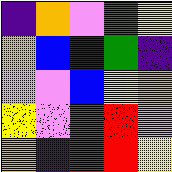[["indigo", "orange", "violet", "green", "yellow"], ["orange", "blue", "indigo", "green", "indigo"], ["violet", "violet", "blue", "yellow", "orange"], ["yellow", "violet", "green", "red", "violet"], ["orange", "indigo", "red", "red", "yellow"]]